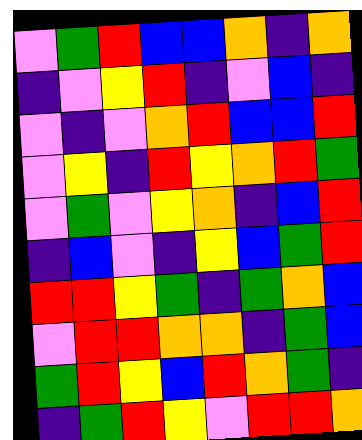[["violet", "green", "red", "blue", "blue", "orange", "indigo", "orange"], ["indigo", "violet", "yellow", "red", "indigo", "violet", "blue", "indigo"], ["violet", "indigo", "violet", "orange", "red", "blue", "blue", "red"], ["violet", "yellow", "indigo", "red", "yellow", "orange", "red", "green"], ["violet", "green", "violet", "yellow", "orange", "indigo", "blue", "red"], ["indigo", "blue", "violet", "indigo", "yellow", "blue", "green", "red"], ["red", "red", "yellow", "green", "indigo", "green", "orange", "blue"], ["violet", "red", "red", "orange", "orange", "indigo", "green", "blue"], ["green", "red", "yellow", "blue", "red", "orange", "green", "indigo"], ["indigo", "green", "red", "yellow", "violet", "red", "red", "orange"]]